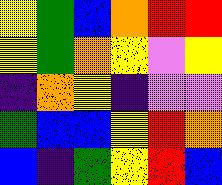[["yellow", "green", "blue", "orange", "red", "red"], ["yellow", "green", "orange", "yellow", "violet", "yellow"], ["indigo", "orange", "yellow", "indigo", "violet", "violet"], ["green", "blue", "blue", "yellow", "red", "orange"], ["blue", "indigo", "green", "yellow", "red", "blue"]]